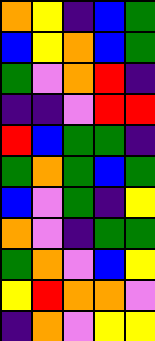[["orange", "yellow", "indigo", "blue", "green"], ["blue", "yellow", "orange", "blue", "green"], ["green", "violet", "orange", "red", "indigo"], ["indigo", "indigo", "violet", "red", "red"], ["red", "blue", "green", "green", "indigo"], ["green", "orange", "green", "blue", "green"], ["blue", "violet", "green", "indigo", "yellow"], ["orange", "violet", "indigo", "green", "green"], ["green", "orange", "violet", "blue", "yellow"], ["yellow", "red", "orange", "orange", "violet"], ["indigo", "orange", "violet", "yellow", "yellow"]]